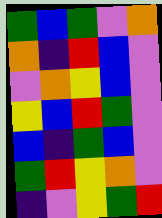[["green", "blue", "green", "violet", "orange"], ["orange", "indigo", "red", "blue", "violet"], ["violet", "orange", "yellow", "blue", "violet"], ["yellow", "blue", "red", "green", "violet"], ["blue", "indigo", "green", "blue", "violet"], ["green", "red", "yellow", "orange", "violet"], ["indigo", "violet", "yellow", "green", "red"]]